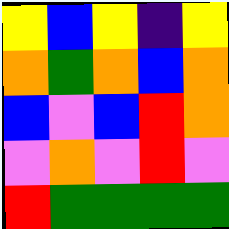[["yellow", "blue", "yellow", "indigo", "yellow"], ["orange", "green", "orange", "blue", "orange"], ["blue", "violet", "blue", "red", "orange"], ["violet", "orange", "violet", "red", "violet"], ["red", "green", "green", "green", "green"]]